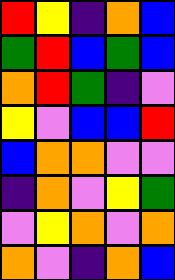[["red", "yellow", "indigo", "orange", "blue"], ["green", "red", "blue", "green", "blue"], ["orange", "red", "green", "indigo", "violet"], ["yellow", "violet", "blue", "blue", "red"], ["blue", "orange", "orange", "violet", "violet"], ["indigo", "orange", "violet", "yellow", "green"], ["violet", "yellow", "orange", "violet", "orange"], ["orange", "violet", "indigo", "orange", "blue"]]